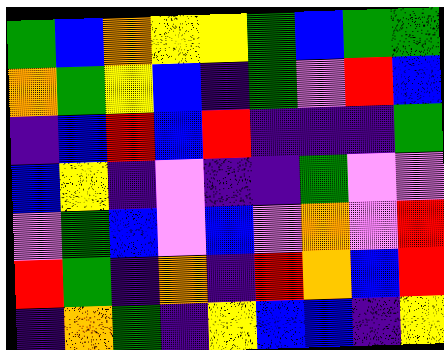[["green", "blue", "orange", "yellow", "yellow", "green", "blue", "green", "green"], ["orange", "green", "yellow", "blue", "indigo", "green", "violet", "red", "blue"], ["indigo", "blue", "red", "blue", "red", "indigo", "indigo", "indigo", "green"], ["blue", "yellow", "indigo", "violet", "indigo", "indigo", "green", "violet", "violet"], ["violet", "green", "blue", "violet", "blue", "violet", "orange", "violet", "red"], ["red", "green", "indigo", "orange", "indigo", "red", "orange", "blue", "red"], ["indigo", "orange", "green", "indigo", "yellow", "blue", "blue", "indigo", "yellow"]]